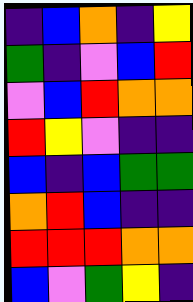[["indigo", "blue", "orange", "indigo", "yellow"], ["green", "indigo", "violet", "blue", "red"], ["violet", "blue", "red", "orange", "orange"], ["red", "yellow", "violet", "indigo", "indigo"], ["blue", "indigo", "blue", "green", "green"], ["orange", "red", "blue", "indigo", "indigo"], ["red", "red", "red", "orange", "orange"], ["blue", "violet", "green", "yellow", "indigo"]]